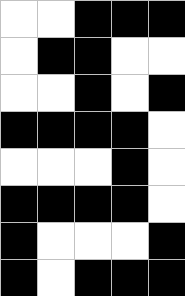[["white", "white", "black", "black", "black"], ["white", "black", "black", "white", "white"], ["white", "white", "black", "white", "black"], ["black", "black", "black", "black", "white"], ["white", "white", "white", "black", "white"], ["black", "black", "black", "black", "white"], ["black", "white", "white", "white", "black"], ["black", "white", "black", "black", "black"]]